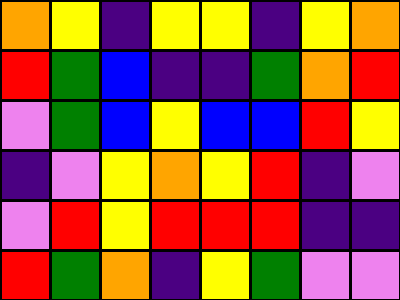[["orange", "yellow", "indigo", "yellow", "yellow", "indigo", "yellow", "orange"], ["red", "green", "blue", "indigo", "indigo", "green", "orange", "red"], ["violet", "green", "blue", "yellow", "blue", "blue", "red", "yellow"], ["indigo", "violet", "yellow", "orange", "yellow", "red", "indigo", "violet"], ["violet", "red", "yellow", "red", "red", "red", "indigo", "indigo"], ["red", "green", "orange", "indigo", "yellow", "green", "violet", "violet"]]